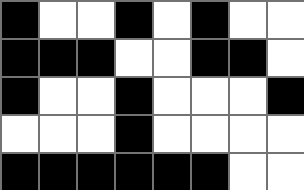[["black", "white", "white", "black", "white", "black", "white", "white"], ["black", "black", "black", "white", "white", "black", "black", "white"], ["black", "white", "white", "black", "white", "white", "white", "black"], ["white", "white", "white", "black", "white", "white", "white", "white"], ["black", "black", "black", "black", "black", "black", "white", "white"]]